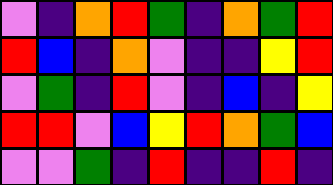[["violet", "indigo", "orange", "red", "green", "indigo", "orange", "green", "red"], ["red", "blue", "indigo", "orange", "violet", "indigo", "indigo", "yellow", "red"], ["violet", "green", "indigo", "red", "violet", "indigo", "blue", "indigo", "yellow"], ["red", "red", "violet", "blue", "yellow", "red", "orange", "green", "blue"], ["violet", "violet", "green", "indigo", "red", "indigo", "indigo", "red", "indigo"]]